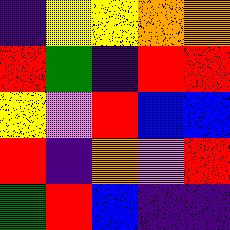[["indigo", "yellow", "yellow", "orange", "orange"], ["red", "green", "indigo", "red", "red"], ["yellow", "violet", "red", "blue", "blue"], ["red", "indigo", "orange", "violet", "red"], ["green", "red", "blue", "indigo", "indigo"]]